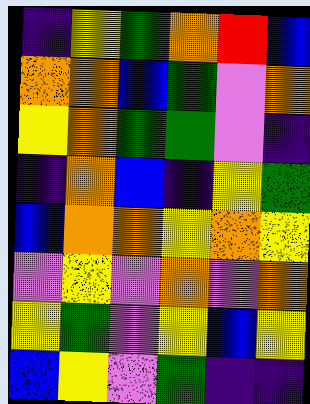[["indigo", "yellow", "green", "orange", "red", "blue"], ["orange", "orange", "blue", "green", "violet", "orange"], ["yellow", "orange", "green", "green", "violet", "indigo"], ["indigo", "orange", "blue", "indigo", "yellow", "green"], ["blue", "orange", "orange", "yellow", "orange", "yellow"], ["violet", "yellow", "violet", "orange", "violet", "orange"], ["yellow", "green", "violet", "yellow", "blue", "yellow"], ["blue", "yellow", "violet", "green", "indigo", "indigo"]]